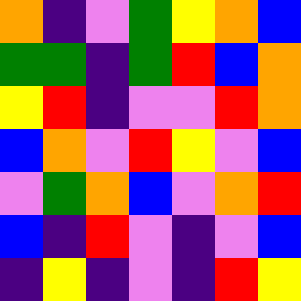[["orange", "indigo", "violet", "green", "yellow", "orange", "blue"], ["green", "green", "indigo", "green", "red", "blue", "orange"], ["yellow", "red", "indigo", "violet", "violet", "red", "orange"], ["blue", "orange", "violet", "red", "yellow", "violet", "blue"], ["violet", "green", "orange", "blue", "violet", "orange", "red"], ["blue", "indigo", "red", "violet", "indigo", "violet", "blue"], ["indigo", "yellow", "indigo", "violet", "indigo", "red", "yellow"]]